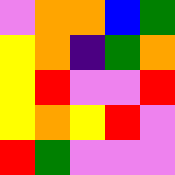[["violet", "orange", "orange", "blue", "green"], ["yellow", "orange", "indigo", "green", "orange"], ["yellow", "red", "violet", "violet", "red"], ["yellow", "orange", "yellow", "red", "violet"], ["red", "green", "violet", "violet", "violet"]]